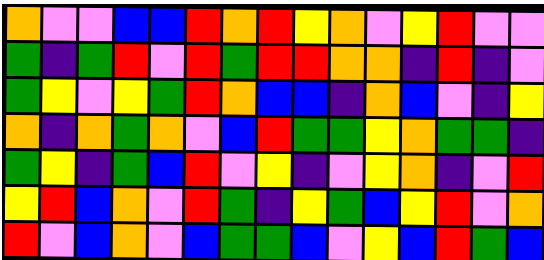[["orange", "violet", "violet", "blue", "blue", "red", "orange", "red", "yellow", "orange", "violet", "yellow", "red", "violet", "violet"], ["green", "indigo", "green", "red", "violet", "red", "green", "red", "red", "orange", "orange", "indigo", "red", "indigo", "violet"], ["green", "yellow", "violet", "yellow", "green", "red", "orange", "blue", "blue", "indigo", "orange", "blue", "violet", "indigo", "yellow"], ["orange", "indigo", "orange", "green", "orange", "violet", "blue", "red", "green", "green", "yellow", "orange", "green", "green", "indigo"], ["green", "yellow", "indigo", "green", "blue", "red", "violet", "yellow", "indigo", "violet", "yellow", "orange", "indigo", "violet", "red"], ["yellow", "red", "blue", "orange", "violet", "red", "green", "indigo", "yellow", "green", "blue", "yellow", "red", "violet", "orange"], ["red", "violet", "blue", "orange", "violet", "blue", "green", "green", "blue", "violet", "yellow", "blue", "red", "green", "blue"]]